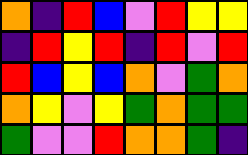[["orange", "indigo", "red", "blue", "violet", "red", "yellow", "yellow"], ["indigo", "red", "yellow", "red", "indigo", "red", "violet", "red"], ["red", "blue", "yellow", "blue", "orange", "violet", "green", "orange"], ["orange", "yellow", "violet", "yellow", "green", "orange", "green", "green"], ["green", "violet", "violet", "red", "orange", "orange", "green", "indigo"]]